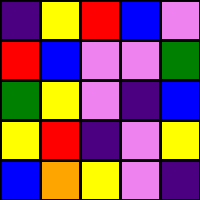[["indigo", "yellow", "red", "blue", "violet"], ["red", "blue", "violet", "violet", "green"], ["green", "yellow", "violet", "indigo", "blue"], ["yellow", "red", "indigo", "violet", "yellow"], ["blue", "orange", "yellow", "violet", "indigo"]]